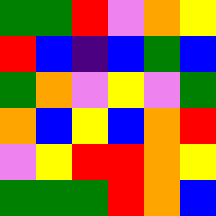[["green", "green", "red", "violet", "orange", "yellow"], ["red", "blue", "indigo", "blue", "green", "blue"], ["green", "orange", "violet", "yellow", "violet", "green"], ["orange", "blue", "yellow", "blue", "orange", "red"], ["violet", "yellow", "red", "red", "orange", "yellow"], ["green", "green", "green", "red", "orange", "blue"]]